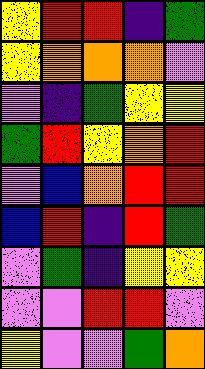[["yellow", "red", "red", "indigo", "green"], ["yellow", "orange", "orange", "orange", "violet"], ["violet", "indigo", "green", "yellow", "yellow"], ["green", "red", "yellow", "orange", "red"], ["violet", "blue", "orange", "red", "red"], ["blue", "red", "indigo", "red", "green"], ["violet", "green", "indigo", "yellow", "yellow"], ["violet", "violet", "red", "red", "violet"], ["yellow", "violet", "violet", "green", "orange"]]